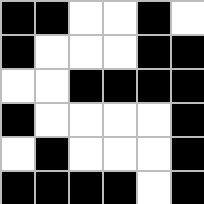[["black", "black", "white", "white", "black", "white"], ["black", "white", "white", "white", "black", "black"], ["white", "white", "black", "black", "black", "black"], ["black", "white", "white", "white", "white", "black"], ["white", "black", "white", "white", "white", "black"], ["black", "black", "black", "black", "white", "black"]]